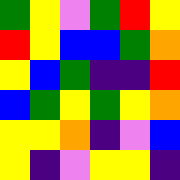[["green", "yellow", "violet", "green", "red", "yellow"], ["red", "yellow", "blue", "blue", "green", "orange"], ["yellow", "blue", "green", "indigo", "indigo", "red"], ["blue", "green", "yellow", "green", "yellow", "orange"], ["yellow", "yellow", "orange", "indigo", "violet", "blue"], ["yellow", "indigo", "violet", "yellow", "yellow", "indigo"]]